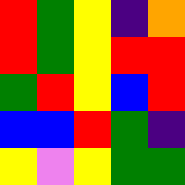[["red", "green", "yellow", "indigo", "orange"], ["red", "green", "yellow", "red", "red"], ["green", "red", "yellow", "blue", "red"], ["blue", "blue", "red", "green", "indigo"], ["yellow", "violet", "yellow", "green", "green"]]